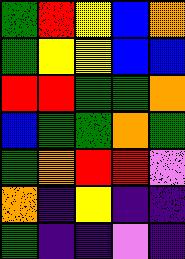[["green", "red", "yellow", "blue", "orange"], ["green", "yellow", "yellow", "blue", "blue"], ["red", "red", "green", "green", "orange"], ["blue", "green", "green", "orange", "green"], ["green", "orange", "red", "red", "violet"], ["orange", "indigo", "yellow", "indigo", "indigo"], ["green", "indigo", "indigo", "violet", "indigo"]]